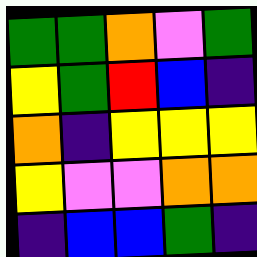[["green", "green", "orange", "violet", "green"], ["yellow", "green", "red", "blue", "indigo"], ["orange", "indigo", "yellow", "yellow", "yellow"], ["yellow", "violet", "violet", "orange", "orange"], ["indigo", "blue", "blue", "green", "indigo"]]